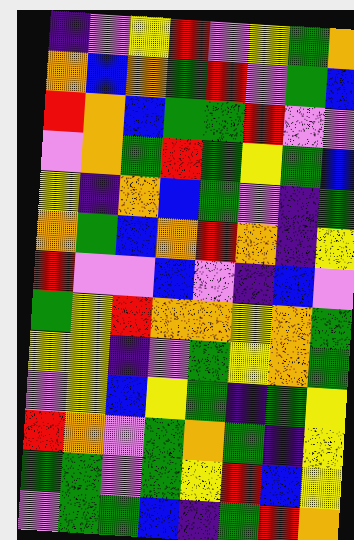[["indigo", "violet", "yellow", "red", "violet", "yellow", "green", "orange"], ["orange", "blue", "orange", "green", "red", "violet", "green", "blue"], ["red", "orange", "blue", "green", "green", "red", "violet", "violet"], ["violet", "orange", "green", "red", "green", "yellow", "green", "blue"], ["yellow", "indigo", "orange", "blue", "green", "violet", "indigo", "green"], ["orange", "green", "blue", "orange", "red", "orange", "indigo", "yellow"], ["red", "violet", "violet", "blue", "violet", "indigo", "blue", "violet"], ["green", "yellow", "red", "orange", "orange", "yellow", "orange", "green"], ["yellow", "yellow", "indigo", "violet", "green", "yellow", "orange", "green"], ["violet", "yellow", "blue", "yellow", "green", "indigo", "green", "yellow"], ["red", "orange", "violet", "green", "orange", "green", "indigo", "yellow"], ["green", "green", "violet", "green", "yellow", "red", "blue", "yellow"], ["violet", "green", "green", "blue", "indigo", "green", "red", "orange"]]